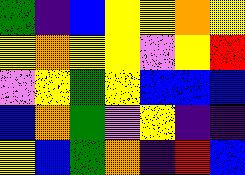[["green", "indigo", "blue", "yellow", "yellow", "orange", "yellow"], ["yellow", "orange", "yellow", "yellow", "violet", "yellow", "red"], ["violet", "yellow", "green", "yellow", "blue", "blue", "blue"], ["blue", "orange", "green", "violet", "yellow", "indigo", "indigo"], ["yellow", "blue", "green", "orange", "indigo", "red", "blue"]]